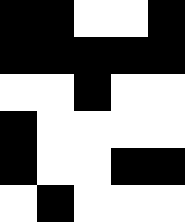[["black", "black", "white", "white", "black"], ["black", "black", "black", "black", "black"], ["white", "white", "black", "white", "white"], ["black", "white", "white", "white", "white"], ["black", "white", "white", "black", "black"], ["white", "black", "white", "white", "white"]]